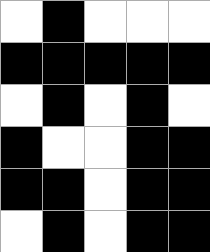[["white", "black", "white", "white", "white"], ["black", "black", "black", "black", "black"], ["white", "black", "white", "black", "white"], ["black", "white", "white", "black", "black"], ["black", "black", "white", "black", "black"], ["white", "black", "white", "black", "black"]]